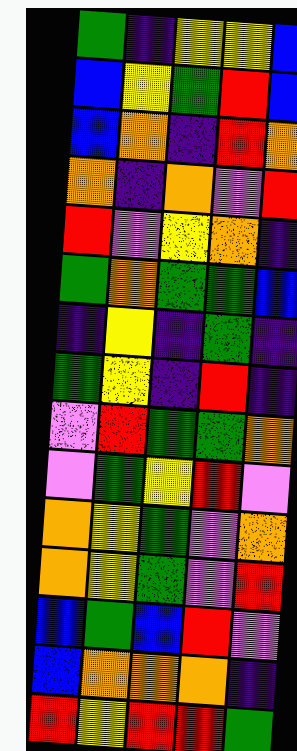[["green", "indigo", "yellow", "yellow", "blue"], ["blue", "yellow", "green", "red", "blue"], ["blue", "orange", "indigo", "red", "orange"], ["orange", "indigo", "orange", "violet", "red"], ["red", "violet", "yellow", "orange", "indigo"], ["green", "orange", "green", "green", "blue"], ["indigo", "yellow", "indigo", "green", "indigo"], ["green", "yellow", "indigo", "red", "indigo"], ["violet", "red", "green", "green", "orange"], ["violet", "green", "yellow", "red", "violet"], ["orange", "yellow", "green", "violet", "orange"], ["orange", "yellow", "green", "violet", "red"], ["blue", "green", "blue", "red", "violet"], ["blue", "orange", "orange", "orange", "indigo"], ["red", "yellow", "red", "red", "green"]]